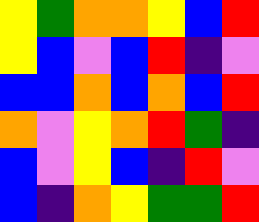[["yellow", "green", "orange", "orange", "yellow", "blue", "red"], ["yellow", "blue", "violet", "blue", "red", "indigo", "violet"], ["blue", "blue", "orange", "blue", "orange", "blue", "red"], ["orange", "violet", "yellow", "orange", "red", "green", "indigo"], ["blue", "violet", "yellow", "blue", "indigo", "red", "violet"], ["blue", "indigo", "orange", "yellow", "green", "green", "red"]]